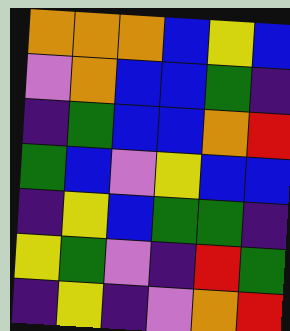[["orange", "orange", "orange", "blue", "yellow", "blue"], ["violet", "orange", "blue", "blue", "green", "indigo"], ["indigo", "green", "blue", "blue", "orange", "red"], ["green", "blue", "violet", "yellow", "blue", "blue"], ["indigo", "yellow", "blue", "green", "green", "indigo"], ["yellow", "green", "violet", "indigo", "red", "green"], ["indigo", "yellow", "indigo", "violet", "orange", "red"]]